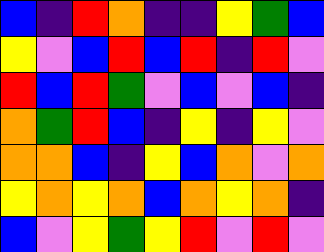[["blue", "indigo", "red", "orange", "indigo", "indigo", "yellow", "green", "blue"], ["yellow", "violet", "blue", "red", "blue", "red", "indigo", "red", "violet"], ["red", "blue", "red", "green", "violet", "blue", "violet", "blue", "indigo"], ["orange", "green", "red", "blue", "indigo", "yellow", "indigo", "yellow", "violet"], ["orange", "orange", "blue", "indigo", "yellow", "blue", "orange", "violet", "orange"], ["yellow", "orange", "yellow", "orange", "blue", "orange", "yellow", "orange", "indigo"], ["blue", "violet", "yellow", "green", "yellow", "red", "violet", "red", "violet"]]